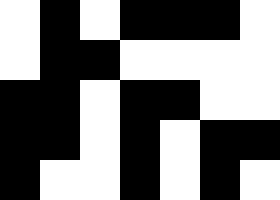[["white", "black", "white", "black", "black", "black", "white"], ["white", "black", "black", "white", "white", "white", "white"], ["black", "black", "white", "black", "black", "white", "white"], ["black", "black", "white", "black", "white", "black", "black"], ["black", "white", "white", "black", "white", "black", "white"]]